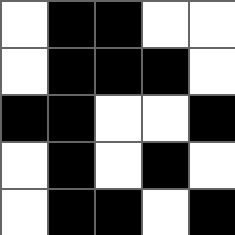[["white", "black", "black", "white", "white"], ["white", "black", "black", "black", "white"], ["black", "black", "white", "white", "black"], ["white", "black", "white", "black", "white"], ["white", "black", "black", "white", "black"]]